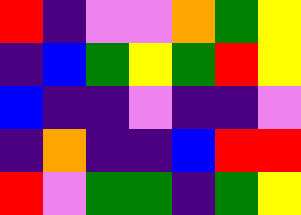[["red", "indigo", "violet", "violet", "orange", "green", "yellow"], ["indigo", "blue", "green", "yellow", "green", "red", "yellow"], ["blue", "indigo", "indigo", "violet", "indigo", "indigo", "violet"], ["indigo", "orange", "indigo", "indigo", "blue", "red", "red"], ["red", "violet", "green", "green", "indigo", "green", "yellow"]]